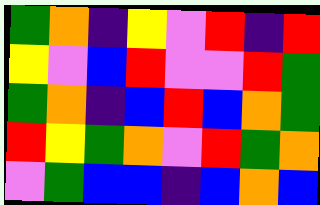[["green", "orange", "indigo", "yellow", "violet", "red", "indigo", "red"], ["yellow", "violet", "blue", "red", "violet", "violet", "red", "green"], ["green", "orange", "indigo", "blue", "red", "blue", "orange", "green"], ["red", "yellow", "green", "orange", "violet", "red", "green", "orange"], ["violet", "green", "blue", "blue", "indigo", "blue", "orange", "blue"]]